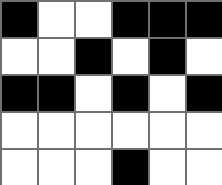[["black", "white", "white", "black", "black", "black"], ["white", "white", "black", "white", "black", "white"], ["black", "black", "white", "black", "white", "black"], ["white", "white", "white", "white", "white", "white"], ["white", "white", "white", "black", "white", "white"]]